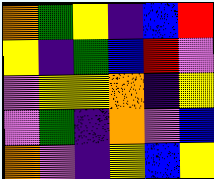[["orange", "green", "yellow", "indigo", "blue", "red"], ["yellow", "indigo", "green", "blue", "red", "violet"], ["violet", "yellow", "yellow", "orange", "indigo", "yellow"], ["violet", "green", "indigo", "orange", "violet", "blue"], ["orange", "violet", "indigo", "yellow", "blue", "yellow"]]